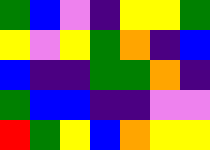[["green", "blue", "violet", "indigo", "yellow", "yellow", "green"], ["yellow", "violet", "yellow", "green", "orange", "indigo", "blue"], ["blue", "indigo", "indigo", "green", "green", "orange", "indigo"], ["green", "blue", "blue", "indigo", "indigo", "violet", "violet"], ["red", "green", "yellow", "blue", "orange", "yellow", "yellow"]]